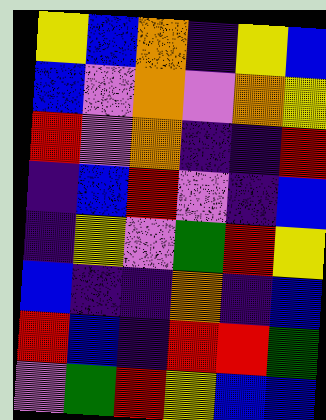[["yellow", "blue", "orange", "indigo", "yellow", "blue"], ["blue", "violet", "orange", "violet", "orange", "yellow"], ["red", "violet", "orange", "indigo", "indigo", "red"], ["indigo", "blue", "red", "violet", "indigo", "blue"], ["indigo", "yellow", "violet", "green", "red", "yellow"], ["blue", "indigo", "indigo", "orange", "indigo", "blue"], ["red", "blue", "indigo", "red", "red", "green"], ["violet", "green", "red", "yellow", "blue", "blue"]]